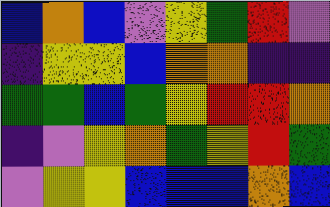[["blue", "orange", "blue", "violet", "yellow", "green", "red", "violet"], ["indigo", "yellow", "yellow", "blue", "orange", "orange", "indigo", "indigo"], ["green", "green", "blue", "green", "yellow", "red", "red", "orange"], ["indigo", "violet", "yellow", "orange", "green", "yellow", "red", "green"], ["violet", "yellow", "yellow", "blue", "blue", "blue", "orange", "blue"]]